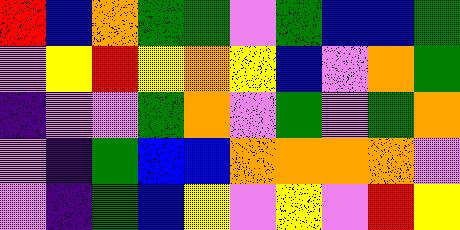[["red", "blue", "orange", "green", "green", "violet", "green", "blue", "blue", "green"], ["violet", "yellow", "red", "yellow", "orange", "yellow", "blue", "violet", "orange", "green"], ["indigo", "violet", "violet", "green", "orange", "violet", "green", "violet", "green", "orange"], ["violet", "indigo", "green", "blue", "blue", "orange", "orange", "orange", "orange", "violet"], ["violet", "indigo", "green", "blue", "yellow", "violet", "yellow", "violet", "red", "yellow"]]